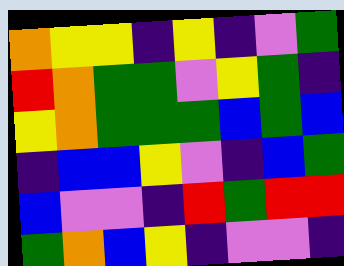[["orange", "yellow", "yellow", "indigo", "yellow", "indigo", "violet", "green"], ["red", "orange", "green", "green", "violet", "yellow", "green", "indigo"], ["yellow", "orange", "green", "green", "green", "blue", "green", "blue"], ["indigo", "blue", "blue", "yellow", "violet", "indigo", "blue", "green"], ["blue", "violet", "violet", "indigo", "red", "green", "red", "red"], ["green", "orange", "blue", "yellow", "indigo", "violet", "violet", "indigo"]]